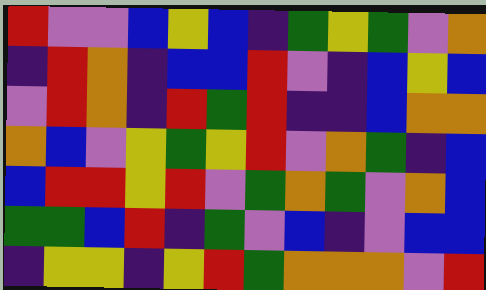[["red", "violet", "violet", "blue", "yellow", "blue", "indigo", "green", "yellow", "green", "violet", "orange"], ["indigo", "red", "orange", "indigo", "blue", "blue", "red", "violet", "indigo", "blue", "yellow", "blue"], ["violet", "red", "orange", "indigo", "red", "green", "red", "indigo", "indigo", "blue", "orange", "orange"], ["orange", "blue", "violet", "yellow", "green", "yellow", "red", "violet", "orange", "green", "indigo", "blue"], ["blue", "red", "red", "yellow", "red", "violet", "green", "orange", "green", "violet", "orange", "blue"], ["green", "green", "blue", "red", "indigo", "green", "violet", "blue", "indigo", "violet", "blue", "blue"], ["indigo", "yellow", "yellow", "indigo", "yellow", "red", "green", "orange", "orange", "orange", "violet", "red"]]